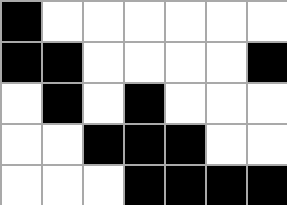[["black", "white", "white", "white", "white", "white", "white"], ["black", "black", "white", "white", "white", "white", "black"], ["white", "black", "white", "black", "white", "white", "white"], ["white", "white", "black", "black", "black", "white", "white"], ["white", "white", "white", "black", "black", "black", "black"]]